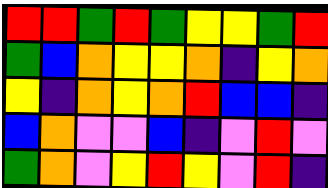[["red", "red", "green", "red", "green", "yellow", "yellow", "green", "red"], ["green", "blue", "orange", "yellow", "yellow", "orange", "indigo", "yellow", "orange"], ["yellow", "indigo", "orange", "yellow", "orange", "red", "blue", "blue", "indigo"], ["blue", "orange", "violet", "violet", "blue", "indigo", "violet", "red", "violet"], ["green", "orange", "violet", "yellow", "red", "yellow", "violet", "red", "indigo"]]